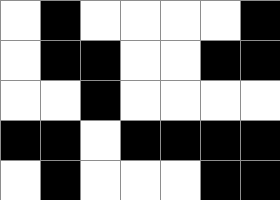[["white", "black", "white", "white", "white", "white", "black"], ["white", "black", "black", "white", "white", "black", "black"], ["white", "white", "black", "white", "white", "white", "white"], ["black", "black", "white", "black", "black", "black", "black"], ["white", "black", "white", "white", "white", "black", "black"]]